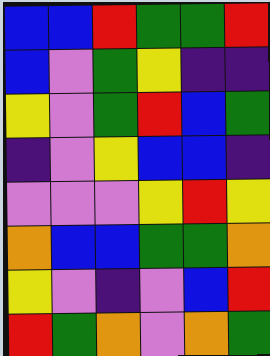[["blue", "blue", "red", "green", "green", "red"], ["blue", "violet", "green", "yellow", "indigo", "indigo"], ["yellow", "violet", "green", "red", "blue", "green"], ["indigo", "violet", "yellow", "blue", "blue", "indigo"], ["violet", "violet", "violet", "yellow", "red", "yellow"], ["orange", "blue", "blue", "green", "green", "orange"], ["yellow", "violet", "indigo", "violet", "blue", "red"], ["red", "green", "orange", "violet", "orange", "green"]]